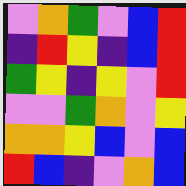[["violet", "orange", "green", "violet", "blue", "red"], ["indigo", "red", "yellow", "indigo", "blue", "red"], ["green", "yellow", "indigo", "yellow", "violet", "red"], ["violet", "violet", "green", "orange", "violet", "yellow"], ["orange", "orange", "yellow", "blue", "violet", "blue"], ["red", "blue", "indigo", "violet", "orange", "blue"]]